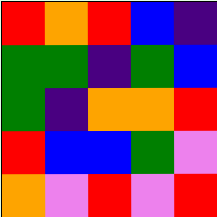[["red", "orange", "red", "blue", "indigo"], ["green", "green", "indigo", "green", "blue"], ["green", "indigo", "orange", "orange", "red"], ["red", "blue", "blue", "green", "violet"], ["orange", "violet", "red", "violet", "red"]]